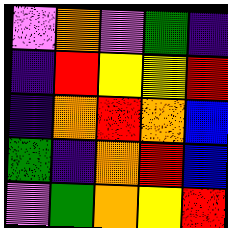[["violet", "orange", "violet", "green", "indigo"], ["indigo", "red", "yellow", "yellow", "red"], ["indigo", "orange", "red", "orange", "blue"], ["green", "indigo", "orange", "red", "blue"], ["violet", "green", "orange", "yellow", "red"]]